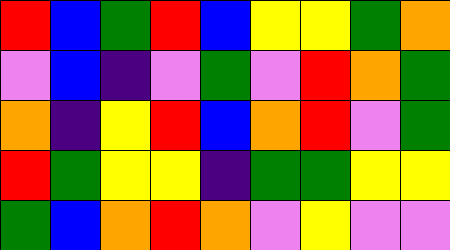[["red", "blue", "green", "red", "blue", "yellow", "yellow", "green", "orange"], ["violet", "blue", "indigo", "violet", "green", "violet", "red", "orange", "green"], ["orange", "indigo", "yellow", "red", "blue", "orange", "red", "violet", "green"], ["red", "green", "yellow", "yellow", "indigo", "green", "green", "yellow", "yellow"], ["green", "blue", "orange", "red", "orange", "violet", "yellow", "violet", "violet"]]